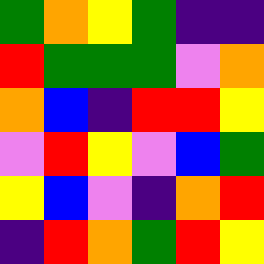[["green", "orange", "yellow", "green", "indigo", "indigo"], ["red", "green", "green", "green", "violet", "orange"], ["orange", "blue", "indigo", "red", "red", "yellow"], ["violet", "red", "yellow", "violet", "blue", "green"], ["yellow", "blue", "violet", "indigo", "orange", "red"], ["indigo", "red", "orange", "green", "red", "yellow"]]